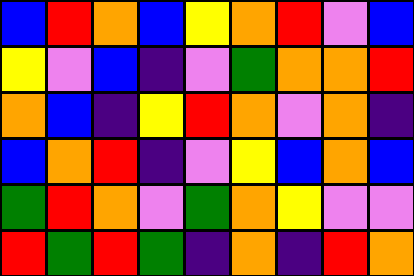[["blue", "red", "orange", "blue", "yellow", "orange", "red", "violet", "blue"], ["yellow", "violet", "blue", "indigo", "violet", "green", "orange", "orange", "red"], ["orange", "blue", "indigo", "yellow", "red", "orange", "violet", "orange", "indigo"], ["blue", "orange", "red", "indigo", "violet", "yellow", "blue", "orange", "blue"], ["green", "red", "orange", "violet", "green", "orange", "yellow", "violet", "violet"], ["red", "green", "red", "green", "indigo", "orange", "indigo", "red", "orange"]]